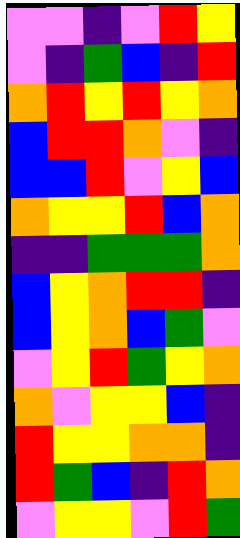[["violet", "violet", "indigo", "violet", "red", "yellow"], ["violet", "indigo", "green", "blue", "indigo", "red"], ["orange", "red", "yellow", "red", "yellow", "orange"], ["blue", "red", "red", "orange", "violet", "indigo"], ["blue", "blue", "red", "violet", "yellow", "blue"], ["orange", "yellow", "yellow", "red", "blue", "orange"], ["indigo", "indigo", "green", "green", "green", "orange"], ["blue", "yellow", "orange", "red", "red", "indigo"], ["blue", "yellow", "orange", "blue", "green", "violet"], ["violet", "yellow", "red", "green", "yellow", "orange"], ["orange", "violet", "yellow", "yellow", "blue", "indigo"], ["red", "yellow", "yellow", "orange", "orange", "indigo"], ["red", "green", "blue", "indigo", "red", "orange"], ["violet", "yellow", "yellow", "violet", "red", "green"]]